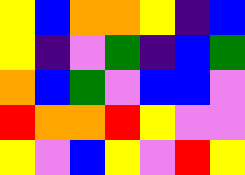[["yellow", "blue", "orange", "orange", "yellow", "indigo", "blue"], ["yellow", "indigo", "violet", "green", "indigo", "blue", "green"], ["orange", "blue", "green", "violet", "blue", "blue", "violet"], ["red", "orange", "orange", "red", "yellow", "violet", "violet"], ["yellow", "violet", "blue", "yellow", "violet", "red", "yellow"]]